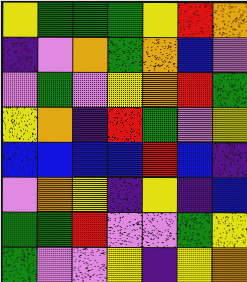[["yellow", "green", "green", "green", "yellow", "red", "orange"], ["indigo", "violet", "orange", "green", "orange", "blue", "violet"], ["violet", "green", "violet", "yellow", "orange", "red", "green"], ["yellow", "orange", "indigo", "red", "green", "violet", "yellow"], ["blue", "blue", "blue", "blue", "red", "blue", "indigo"], ["violet", "orange", "yellow", "indigo", "yellow", "indigo", "blue"], ["green", "green", "red", "violet", "violet", "green", "yellow"], ["green", "violet", "violet", "yellow", "indigo", "yellow", "orange"]]